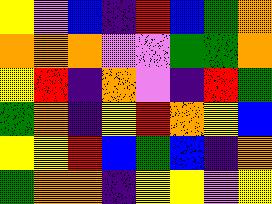[["yellow", "violet", "blue", "indigo", "red", "blue", "green", "orange"], ["orange", "orange", "orange", "violet", "violet", "green", "green", "orange"], ["yellow", "red", "indigo", "orange", "violet", "indigo", "red", "green"], ["green", "orange", "indigo", "yellow", "red", "orange", "yellow", "blue"], ["yellow", "yellow", "red", "blue", "green", "blue", "indigo", "orange"], ["green", "orange", "orange", "indigo", "yellow", "yellow", "violet", "yellow"]]